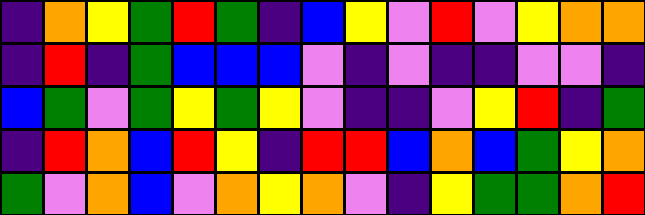[["indigo", "orange", "yellow", "green", "red", "green", "indigo", "blue", "yellow", "violet", "red", "violet", "yellow", "orange", "orange"], ["indigo", "red", "indigo", "green", "blue", "blue", "blue", "violet", "indigo", "violet", "indigo", "indigo", "violet", "violet", "indigo"], ["blue", "green", "violet", "green", "yellow", "green", "yellow", "violet", "indigo", "indigo", "violet", "yellow", "red", "indigo", "green"], ["indigo", "red", "orange", "blue", "red", "yellow", "indigo", "red", "red", "blue", "orange", "blue", "green", "yellow", "orange"], ["green", "violet", "orange", "blue", "violet", "orange", "yellow", "orange", "violet", "indigo", "yellow", "green", "green", "orange", "red"]]